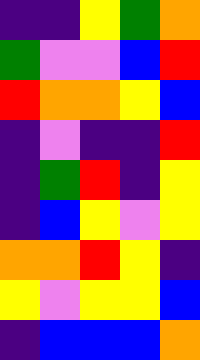[["indigo", "indigo", "yellow", "green", "orange"], ["green", "violet", "violet", "blue", "red"], ["red", "orange", "orange", "yellow", "blue"], ["indigo", "violet", "indigo", "indigo", "red"], ["indigo", "green", "red", "indigo", "yellow"], ["indigo", "blue", "yellow", "violet", "yellow"], ["orange", "orange", "red", "yellow", "indigo"], ["yellow", "violet", "yellow", "yellow", "blue"], ["indigo", "blue", "blue", "blue", "orange"]]